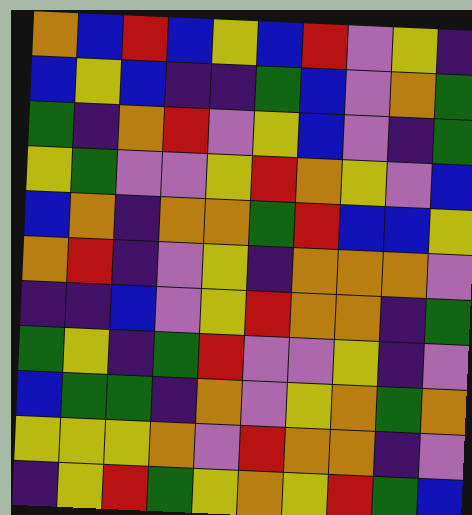[["orange", "blue", "red", "blue", "yellow", "blue", "red", "violet", "yellow", "indigo"], ["blue", "yellow", "blue", "indigo", "indigo", "green", "blue", "violet", "orange", "green"], ["green", "indigo", "orange", "red", "violet", "yellow", "blue", "violet", "indigo", "green"], ["yellow", "green", "violet", "violet", "yellow", "red", "orange", "yellow", "violet", "blue"], ["blue", "orange", "indigo", "orange", "orange", "green", "red", "blue", "blue", "yellow"], ["orange", "red", "indigo", "violet", "yellow", "indigo", "orange", "orange", "orange", "violet"], ["indigo", "indigo", "blue", "violet", "yellow", "red", "orange", "orange", "indigo", "green"], ["green", "yellow", "indigo", "green", "red", "violet", "violet", "yellow", "indigo", "violet"], ["blue", "green", "green", "indigo", "orange", "violet", "yellow", "orange", "green", "orange"], ["yellow", "yellow", "yellow", "orange", "violet", "red", "orange", "orange", "indigo", "violet"], ["indigo", "yellow", "red", "green", "yellow", "orange", "yellow", "red", "green", "blue"]]